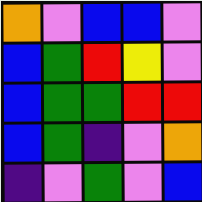[["orange", "violet", "blue", "blue", "violet"], ["blue", "green", "red", "yellow", "violet"], ["blue", "green", "green", "red", "red"], ["blue", "green", "indigo", "violet", "orange"], ["indigo", "violet", "green", "violet", "blue"]]